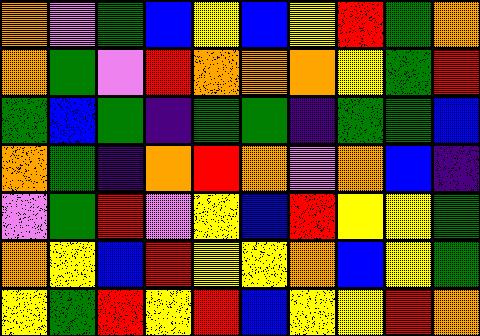[["orange", "violet", "green", "blue", "yellow", "blue", "yellow", "red", "green", "orange"], ["orange", "green", "violet", "red", "orange", "orange", "orange", "yellow", "green", "red"], ["green", "blue", "green", "indigo", "green", "green", "indigo", "green", "green", "blue"], ["orange", "green", "indigo", "orange", "red", "orange", "violet", "orange", "blue", "indigo"], ["violet", "green", "red", "violet", "yellow", "blue", "red", "yellow", "yellow", "green"], ["orange", "yellow", "blue", "red", "yellow", "yellow", "orange", "blue", "yellow", "green"], ["yellow", "green", "red", "yellow", "red", "blue", "yellow", "yellow", "red", "orange"]]